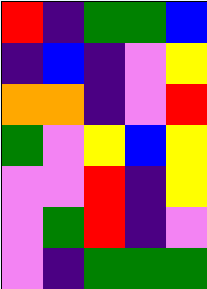[["red", "indigo", "green", "green", "blue"], ["indigo", "blue", "indigo", "violet", "yellow"], ["orange", "orange", "indigo", "violet", "red"], ["green", "violet", "yellow", "blue", "yellow"], ["violet", "violet", "red", "indigo", "yellow"], ["violet", "green", "red", "indigo", "violet"], ["violet", "indigo", "green", "green", "green"]]